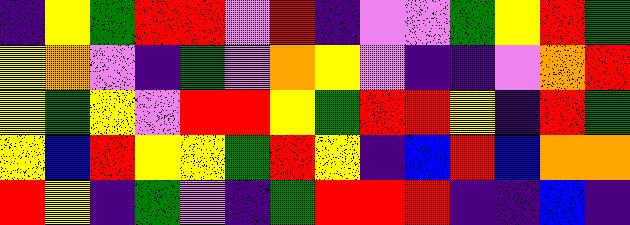[["indigo", "yellow", "green", "red", "red", "violet", "red", "indigo", "violet", "violet", "green", "yellow", "red", "green"], ["yellow", "orange", "violet", "indigo", "green", "violet", "orange", "yellow", "violet", "indigo", "indigo", "violet", "orange", "red"], ["yellow", "green", "yellow", "violet", "red", "red", "yellow", "green", "red", "red", "yellow", "indigo", "red", "green"], ["yellow", "blue", "red", "yellow", "yellow", "green", "red", "yellow", "indigo", "blue", "red", "blue", "orange", "orange"], ["red", "yellow", "indigo", "green", "violet", "indigo", "green", "red", "red", "red", "indigo", "indigo", "blue", "indigo"]]